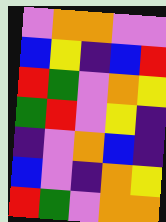[["violet", "orange", "orange", "violet", "violet"], ["blue", "yellow", "indigo", "blue", "red"], ["red", "green", "violet", "orange", "yellow"], ["green", "red", "violet", "yellow", "indigo"], ["indigo", "violet", "orange", "blue", "indigo"], ["blue", "violet", "indigo", "orange", "yellow"], ["red", "green", "violet", "orange", "orange"]]